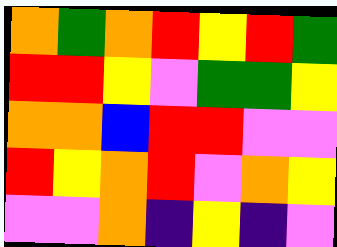[["orange", "green", "orange", "red", "yellow", "red", "green"], ["red", "red", "yellow", "violet", "green", "green", "yellow"], ["orange", "orange", "blue", "red", "red", "violet", "violet"], ["red", "yellow", "orange", "red", "violet", "orange", "yellow"], ["violet", "violet", "orange", "indigo", "yellow", "indigo", "violet"]]